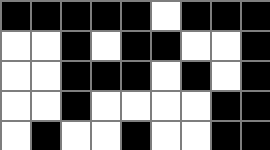[["black", "black", "black", "black", "black", "white", "black", "black", "black"], ["white", "white", "black", "white", "black", "black", "white", "white", "black"], ["white", "white", "black", "black", "black", "white", "black", "white", "black"], ["white", "white", "black", "white", "white", "white", "white", "black", "black"], ["white", "black", "white", "white", "black", "white", "white", "black", "black"]]